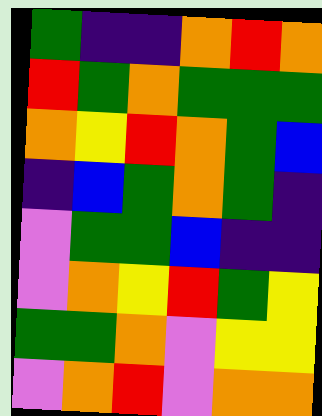[["green", "indigo", "indigo", "orange", "red", "orange"], ["red", "green", "orange", "green", "green", "green"], ["orange", "yellow", "red", "orange", "green", "blue"], ["indigo", "blue", "green", "orange", "green", "indigo"], ["violet", "green", "green", "blue", "indigo", "indigo"], ["violet", "orange", "yellow", "red", "green", "yellow"], ["green", "green", "orange", "violet", "yellow", "yellow"], ["violet", "orange", "red", "violet", "orange", "orange"]]